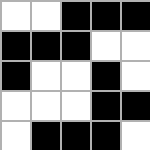[["white", "white", "black", "black", "black"], ["black", "black", "black", "white", "white"], ["black", "white", "white", "black", "white"], ["white", "white", "white", "black", "black"], ["white", "black", "black", "black", "white"]]